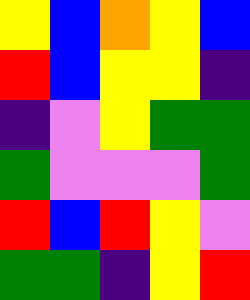[["yellow", "blue", "orange", "yellow", "blue"], ["red", "blue", "yellow", "yellow", "indigo"], ["indigo", "violet", "yellow", "green", "green"], ["green", "violet", "violet", "violet", "green"], ["red", "blue", "red", "yellow", "violet"], ["green", "green", "indigo", "yellow", "red"]]